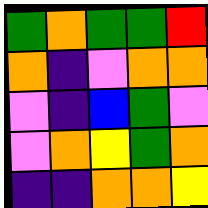[["green", "orange", "green", "green", "red"], ["orange", "indigo", "violet", "orange", "orange"], ["violet", "indigo", "blue", "green", "violet"], ["violet", "orange", "yellow", "green", "orange"], ["indigo", "indigo", "orange", "orange", "yellow"]]